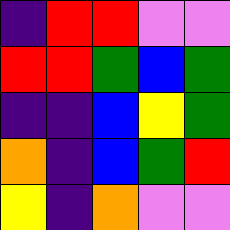[["indigo", "red", "red", "violet", "violet"], ["red", "red", "green", "blue", "green"], ["indigo", "indigo", "blue", "yellow", "green"], ["orange", "indigo", "blue", "green", "red"], ["yellow", "indigo", "orange", "violet", "violet"]]